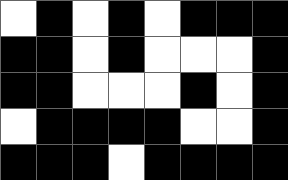[["white", "black", "white", "black", "white", "black", "black", "black"], ["black", "black", "white", "black", "white", "white", "white", "black"], ["black", "black", "white", "white", "white", "black", "white", "black"], ["white", "black", "black", "black", "black", "white", "white", "black"], ["black", "black", "black", "white", "black", "black", "black", "black"]]